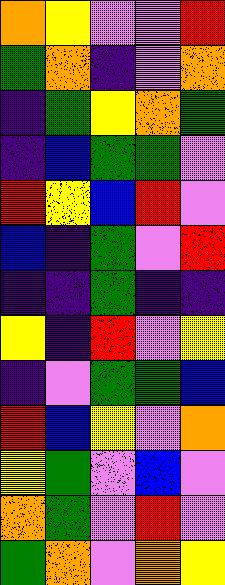[["orange", "yellow", "violet", "violet", "red"], ["green", "orange", "indigo", "violet", "orange"], ["indigo", "green", "yellow", "orange", "green"], ["indigo", "blue", "green", "green", "violet"], ["red", "yellow", "blue", "red", "violet"], ["blue", "indigo", "green", "violet", "red"], ["indigo", "indigo", "green", "indigo", "indigo"], ["yellow", "indigo", "red", "violet", "yellow"], ["indigo", "violet", "green", "green", "blue"], ["red", "blue", "yellow", "violet", "orange"], ["yellow", "green", "violet", "blue", "violet"], ["orange", "green", "violet", "red", "violet"], ["green", "orange", "violet", "orange", "yellow"]]